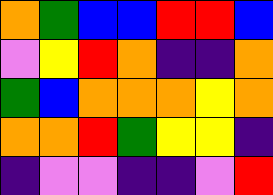[["orange", "green", "blue", "blue", "red", "red", "blue"], ["violet", "yellow", "red", "orange", "indigo", "indigo", "orange"], ["green", "blue", "orange", "orange", "orange", "yellow", "orange"], ["orange", "orange", "red", "green", "yellow", "yellow", "indigo"], ["indigo", "violet", "violet", "indigo", "indigo", "violet", "red"]]